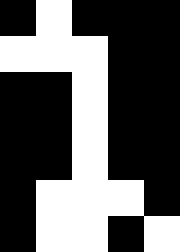[["black", "white", "black", "black", "black"], ["white", "white", "white", "black", "black"], ["black", "black", "white", "black", "black"], ["black", "black", "white", "black", "black"], ["black", "black", "white", "black", "black"], ["black", "white", "white", "white", "black"], ["black", "white", "white", "black", "white"]]